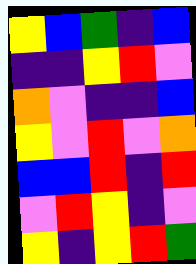[["yellow", "blue", "green", "indigo", "blue"], ["indigo", "indigo", "yellow", "red", "violet"], ["orange", "violet", "indigo", "indigo", "blue"], ["yellow", "violet", "red", "violet", "orange"], ["blue", "blue", "red", "indigo", "red"], ["violet", "red", "yellow", "indigo", "violet"], ["yellow", "indigo", "yellow", "red", "green"]]